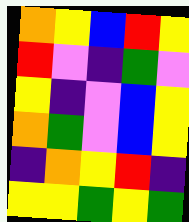[["orange", "yellow", "blue", "red", "yellow"], ["red", "violet", "indigo", "green", "violet"], ["yellow", "indigo", "violet", "blue", "yellow"], ["orange", "green", "violet", "blue", "yellow"], ["indigo", "orange", "yellow", "red", "indigo"], ["yellow", "yellow", "green", "yellow", "green"]]